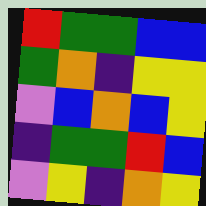[["red", "green", "green", "blue", "blue"], ["green", "orange", "indigo", "yellow", "yellow"], ["violet", "blue", "orange", "blue", "yellow"], ["indigo", "green", "green", "red", "blue"], ["violet", "yellow", "indigo", "orange", "yellow"]]